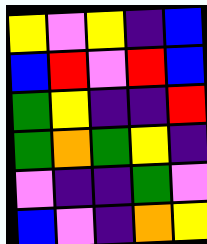[["yellow", "violet", "yellow", "indigo", "blue"], ["blue", "red", "violet", "red", "blue"], ["green", "yellow", "indigo", "indigo", "red"], ["green", "orange", "green", "yellow", "indigo"], ["violet", "indigo", "indigo", "green", "violet"], ["blue", "violet", "indigo", "orange", "yellow"]]